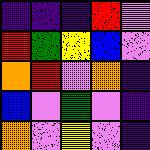[["indigo", "indigo", "indigo", "red", "violet"], ["red", "green", "yellow", "blue", "violet"], ["orange", "red", "violet", "orange", "indigo"], ["blue", "violet", "green", "violet", "indigo"], ["orange", "violet", "yellow", "violet", "indigo"]]